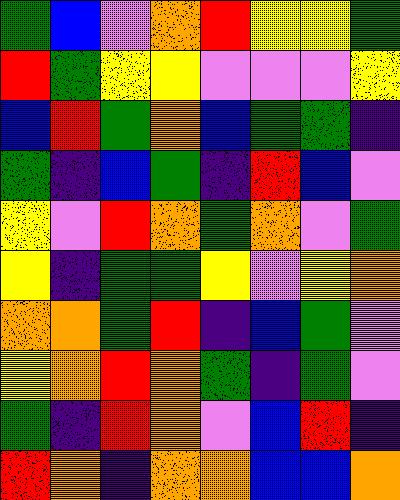[["green", "blue", "violet", "orange", "red", "yellow", "yellow", "green"], ["red", "green", "yellow", "yellow", "violet", "violet", "violet", "yellow"], ["blue", "red", "green", "orange", "blue", "green", "green", "indigo"], ["green", "indigo", "blue", "green", "indigo", "red", "blue", "violet"], ["yellow", "violet", "red", "orange", "green", "orange", "violet", "green"], ["yellow", "indigo", "green", "green", "yellow", "violet", "yellow", "orange"], ["orange", "orange", "green", "red", "indigo", "blue", "green", "violet"], ["yellow", "orange", "red", "orange", "green", "indigo", "green", "violet"], ["green", "indigo", "red", "orange", "violet", "blue", "red", "indigo"], ["red", "orange", "indigo", "orange", "orange", "blue", "blue", "orange"]]